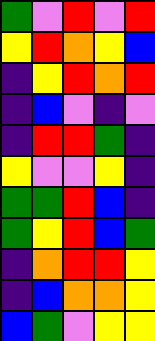[["green", "violet", "red", "violet", "red"], ["yellow", "red", "orange", "yellow", "blue"], ["indigo", "yellow", "red", "orange", "red"], ["indigo", "blue", "violet", "indigo", "violet"], ["indigo", "red", "red", "green", "indigo"], ["yellow", "violet", "violet", "yellow", "indigo"], ["green", "green", "red", "blue", "indigo"], ["green", "yellow", "red", "blue", "green"], ["indigo", "orange", "red", "red", "yellow"], ["indigo", "blue", "orange", "orange", "yellow"], ["blue", "green", "violet", "yellow", "yellow"]]